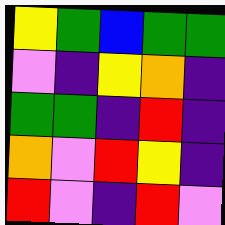[["yellow", "green", "blue", "green", "green"], ["violet", "indigo", "yellow", "orange", "indigo"], ["green", "green", "indigo", "red", "indigo"], ["orange", "violet", "red", "yellow", "indigo"], ["red", "violet", "indigo", "red", "violet"]]